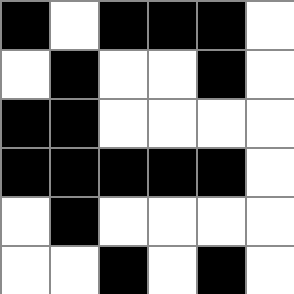[["black", "white", "black", "black", "black", "white"], ["white", "black", "white", "white", "black", "white"], ["black", "black", "white", "white", "white", "white"], ["black", "black", "black", "black", "black", "white"], ["white", "black", "white", "white", "white", "white"], ["white", "white", "black", "white", "black", "white"]]